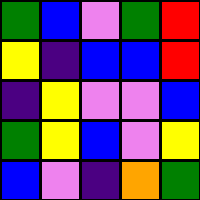[["green", "blue", "violet", "green", "red"], ["yellow", "indigo", "blue", "blue", "red"], ["indigo", "yellow", "violet", "violet", "blue"], ["green", "yellow", "blue", "violet", "yellow"], ["blue", "violet", "indigo", "orange", "green"]]